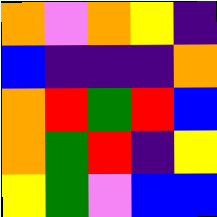[["orange", "violet", "orange", "yellow", "indigo"], ["blue", "indigo", "indigo", "indigo", "orange"], ["orange", "red", "green", "red", "blue"], ["orange", "green", "red", "indigo", "yellow"], ["yellow", "green", "violet", "blue", "blue"]]